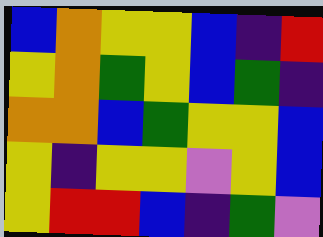[["blue", "orange", "yellow", "yellow", "blue", "indigo", "red"], ["yellow", "orange", "green", "yellow", "blue", "green", "indigo"], ["orange", "orange", "blue", "green", "yellow", "yellow", "blue"], ["yellow", "indigo", "yellow", "yellow", "violet", "yellow", "blue"], ["yellow", "red", "red", "blue", "indigo", "green", "violet"]]